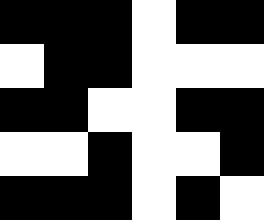[["black", "black", "black", "white", "black", "black"], ["white", "black", "black", "white", "white", "white"], ["black", "black", "white", "white", "black", "black"], ["white", "white", "black", "white", "white", "black"], ["black", "black", "black", "white", "black", "white"]]